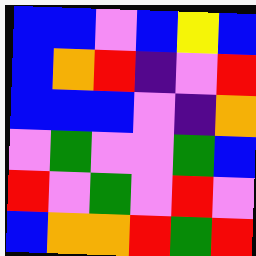[["blue", "blue", "violet", "blue", "yellow", "blue"], ["blue", "orange", "red", "indigo", "violet", "red"], ["blue", "blue", "blue", "violet", "indigo", "orange"], ["violet", "green", "violet", "violet", "green", "blue"], ["red", "violet", "green", "violet", "red", "violet"], ["blue", "orange", "orange", "red", "green", "red"]]